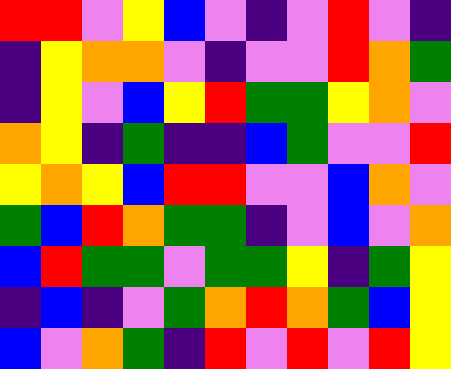[["red", "red", "violet", "yellow", "blue", "violet", "indigo", "violet", "red", "violet", "indigo"], ["indigo", "yellow", "orange", "orange", "violet", "indigo", "violet", "violet", "red", "orange", "green"], ["indigo", "yellow", "violet", "blue", "yellow", "red", "green", "green", "yellow", "orange", "violet"], ["orange", "yellow", "indigo", "green", "indigo", "indigo", "blue", "green", "violet", "violet", "red"], ["yellow", "orange", "yellow", "blue", "red", "red", "violet", "violet", "blue", "orange", "violet"], ["green", "blue", "red", "orange", "green", "green", "indigo", "violet", "blue", "violet", "orange"], ["blue", "red", "green", "green", "violet", "green", "green", "yellow", "indigo", "green", "yellow"], ["indigo", "blue", "indigo", "violet", "green", "orange", "red", "orange", "green", "blue", "yellow"], ["blue", "violet", "orange", "green", "indigo", "red", "violet", "red", "violet", "red", "yellow"]]